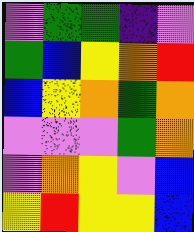[["violet", "green", "green", "indigo", "violet"], ["green", "blue", "yellow", "orange", "red"], ["blue", "yellow", "orange", "green", "orange"], ["violet", "violet", "violet", "green", "orange"], ["violet", "orange", "yellow", "violet", "blue"], ["yellow", "red", "yellow", "yellow", "blue"]]